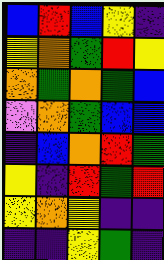[["blue", "red", "blue", "yellow", "indigo"], ["yellow", "orange", "green", "red", "yellow"], ["orange", "green", "orange", "green", "blue"], ["violet", "orange", "green", "blue", "blue"], ["indigo", "blue", "orange", "red", "green"], ["yellow", "indigo", "red", "green", "red"], ["yellow", "orange", "yellow", "indigo", "indigo"], ["indigo", "indigo", "yellow", "green", "indigo"]]